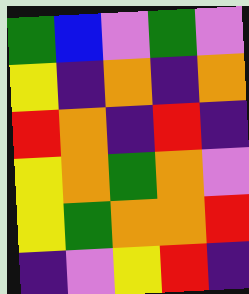[["green", "blue", "violet", "green", "violet"], ["yellow", "indigo", "orange", "indigo", "orange"], ["red", "orange", "indigo", "red", "indigo"], ["yellow", "orange", "green", "orange", "violet"], ["yellow", "green", "orange", "orange", "red"], ["indigo", "violet", "yellow", "red", "indigo"]]